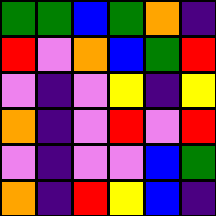[["green", "green", "blue", "green", "orange", "indigo"], ["red", "violet", "orange", "blue", "green", "red"], ["violet", "indigo", "violet", "yellow", "indigo", "yellow"], ["orange", "indigo", "violet", "red", "violet", "red"], ["violet", "indigo", "violet", "violet", "blue", "green"], ["orange", "indigo", "red", "yellow", "blue", "indigo"]]